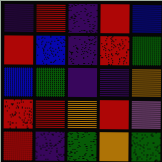[["indigo", "red", "indigo", "red", "blue"], ["red", "blue", "indigo", "red", "green"], ["blue", "green", "indigo", "indigo", "orange"], ["red", "red", "orange", "red", "violet"], ["red", "indigo", "green", "orange", "green"]]